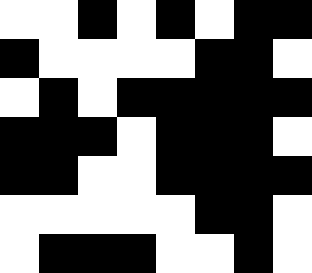[["white", "white", "black", "white", "black", "white", "black", "black"], ["black", "white", "white", "white", "white", "black", "black", "white"], ["white", "black", "white", "black", "black", "black", "black", "black"], ["black", "black", "black", "white", "black", "black", "black", "white"], ["black", "black", "white", "white", "black", "black", "black", "black"], ["white", "white", "white", "white", "white", "black", "black", "white"], ["white", "black", "black", "black", "white", "white", "black", "white"]]